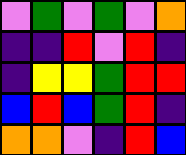[["violet", "green", "violet", "green", "violet", "orange"], ["indigo", "indigo", "red", "violet", "red", "indigo"], ["indigo", "yellow", "yellow", "green", "red", "red"], ["blue", "red", "blue", "green", "red", "indigo"], ["orange", "orange", "violet", "indigo", "red", "blue"]]